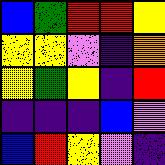[["blue", "green", "red", "red", "yellow"], ["yellow", "yellow", "violet", "indigo", "orange"], ["yellow", "green", "yellow", "indigo", "red"], ["indigo", "indigo", "indigo", "blue", "violet"], ["blue", "red", "yellow", "violet", "indigo"]]